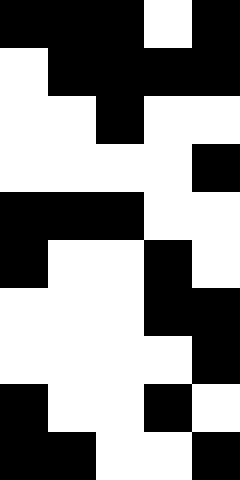[["black", "black", "black", "white", "black"], ["white", "black", "black", "black", "black"], ["white", "white", "black", "white", "white"], ["white", "white", "white", "white", "black"], ["black", "black", "black", "white", "white"], ["black", "white", "white", "black", "white"], ["white", "white", "white", "black", "black"], ["white", "white", "white", "white", "black"], ["black", "white", "white", "black", "white"], ["black", "black", "white", "white", "black"]]